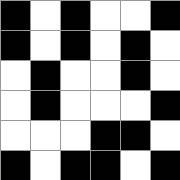[["black", "white", "black", "white", "white", "black"], ["black", "white", "black", "white", "black", "white"], ["white", "black", "white", "white", "black", "white"], ["white", "black", "white", "white", "white", "black"], ["white", "white", "white", "black", "black", "white"], ["black", "white", "black", "black", "white", "black"]]